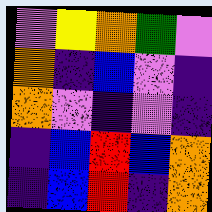[["violet", "yellow", "orange", "green", "violet"], ["orange", "indigo", "blue", "violet", "indigo"], ["orange", "violet", "indigo", "violet", "indigo"], ["indigo", "blue", "red", "blue", "orange"], ["indigo", "blue", "red", "indigo", "orange"]]